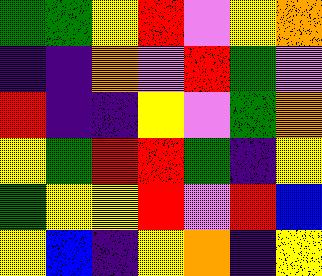[["green", "green", "yellow", "red", "violet", "yellow", "orange"], ["indigo", "indigo", "orange", "violet", "red", "green", "violet"], ["red", "indigo", "indigo", "yellow", "violet", "green", "orange"], ["yellow", "green", "red", "red", "green", "indigo", "yellow"], ["green", "yellow", "yellow", "red", "violet", "red", "blue"], ["yellow", "blue", "indigo", "yellow", "orange", "indigo", "yellow"]]